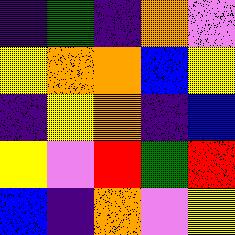[["indigo", "green", "indigo", "orange", "violet"], ["yellow", "orange", "orange", "blue", "yellow"], ["indigo", "yellow", "orange", "indigo", "blue"], ["yellow", "violet", "red", "green", "red"], ["blue", "indigo", "orange", "violet", "yellow"]]